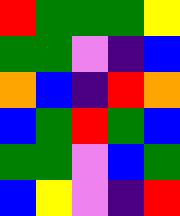[["red", "green", "green", "green", "yellow"], ["green", "green", "violet", "indigo", "blue"], ["orange", "blue", "indigo", "red", "orange"], ["blue", "green", "red", "green", "blue"], ["green", "green", "violet", "blue", "green"], ["blue", "yellow", "violet", "indigo", "red"]]